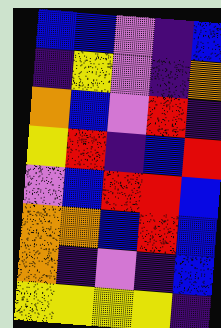[["blue", "blue", "violet", "indigo", "blue"], ["indigo", "yellow", "violet", "indigo", "orange"], ["orange", "blue", "violet", "red", "indigo"], ["yellow", "red", "indigo", "blue", "red"], ["violet", "blue", "red", "red", "blue"], ["orange", "orange", "blue", "red", "blue"], ["orange", "indigo", "violet", "indigo", "blue"], ["yellow", "yellow", "yellow", "yellow", "indigo"]]